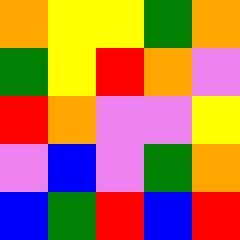[["orange", "yellow", "yellow", "green", "orange"], ["green", "yellow", "red", "orange", "violet"], ["red", "orange", "violet", "violet", "yellow"], ["violet", "blue", "violet", "green", "orange"], ["blue", "green", "red", "blue", "red"]]